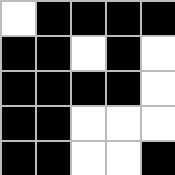[["white", "black", "black", "black", "black"], ["black", "black", "white", "black", "white"], ["black", "black", "black", "black", "white"], ["black", "black", "white", "white", "white"], ["black", "black", "white", "white", "black"]]